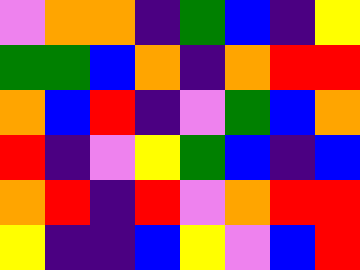[["violet", "orange", "orange", "indigo", "green", "blue", "indigo", "yellow"], ["green", "green", "blue", "orange", "indigo", "orange", "red", "red"], ["orange", "blue", "red", "indigo", "violet", "green", "blue", "orange"], ["red", "indigo", "violet", "yellow", "green", "blue", "indigo", "blue"], ["orange", "red", "indigo", "red", "violet", "orange", "red", "red"], ["yellow", "indigo", "indigo", "blue", "yellow", "violet", "blue", "red"]]